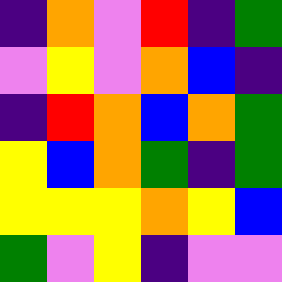[["indigo", "orange", "violet", "red", "indigo", "green"], ["violet", "yellow", "violet", "orange", "blue", "indigo"], ["indigo", "red", "orange", "blue", "orange", "green"], ["yellow", "blue", "orange", "green", "indigo", "green"], ["yellow", "yellow", "yellow", "orange", "yellow", "blue"], ["green", "violet", "yellow", "indigo", "violet", "violet"]]